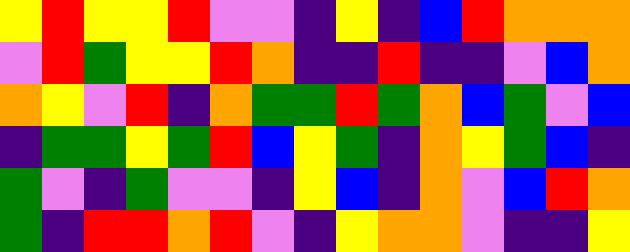[["yellow", "red", "yellow", "yellow", "red", "violet", "violet", "indigo", "yellow", "indigo", "blue", "red", "orange", "orange", "orange"], ["violet", "red", "green", "yellow", "yellow", "red", "orange", "indigo", "indigo", "red", "indigo", "indigo", "violet", "blue", "orange"], ["orange", "yellow", "violet", "red", "indigo", "orange", "green", "green", "red", "green", "orange", "blue", "green", "violet", "blue"], ["indigo", "green", "green", "yellow", "green", "red", "blue", "yellow", "green", "indigo", "orange", "yellow", "green", "blue", "indigo"], ["green", "violet", "indigo", "green", "violet", "violet", "indigo", "yellow", "blue", "indigo", "orange", "violet", "blue", "red", "orange"], ["green", "indigo", "red", "red", "orange", "red", "violet", "indigo", "yellow", "orange", "orange", "violet", "indigo", "indigo", "yellow"]]